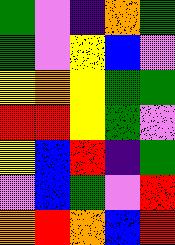[["green", "violet", "indigo", "orange", "green"], ["green", "violet", "yellow", "blue", "violet"], ["yellow", "orange", "yellow", "green", "green"], ["red", "red", "yellow", "green", "violet"], ["yellow", "blue", "red", "indigo", "green"], ["violet", "blue", "green", "violet", "red"], ["orange", "red", "orange", "blue", "red"]]